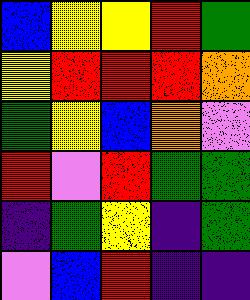[["blue", "yellow", "yellow", "red", "green"], ["yellow", "red", "red", "red", "orange"], ["green", "yellow", "blue", "orange", "violet"], ["red", "violet", "red", "green", "green"], ["indigo", "green", "yellow", "indigo", "green"], ["violet", "blue", "red", "indigo", "indigo"]]